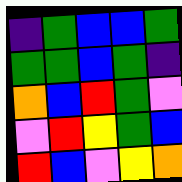[["indigo", "green", "blue", "blue", "green"], ["green", "green", "blue", "green", "indigo"], ["orange", "blue", "red", "green", "violet"], ["violet", "red", "yellow", "green", "blue"], ["red", "blue", "violet", "yellow", "orange"]]